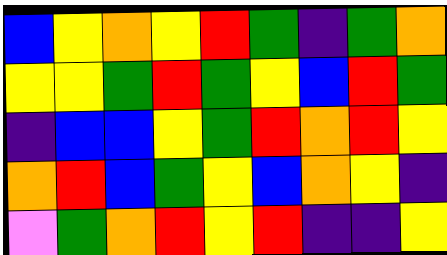[["blue", "yellow", "orange", "yellow", "red", "green", "indigo", "green", "orange"], ["yellow", "yellow", "green", "red", "green", "yellow", "blue", "red", "green"], ["indigo", "blue", "blue", "yellow", "green", "red", "orange", "red", "yellow"], ["orange", "red", "blue", "green", "yellow", "blue", "orange", "yellow", "indigo"], ["violet", "green", "orange", "red", "yellow", "red", "indigo", "indigo", "yellow"]]